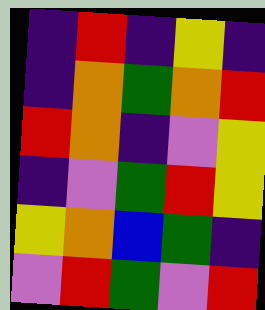[["indigo", "red", "indigo", "yellow", "indigo"], ["indigo", "orange", "green", "orange", "red"], ["red", "orange", "indigo", "violet", "yellow"], ["indigo", "violet", "green", "red", "yellow"], ["yellow", "orange", "blue", "green", "indigo"], ["violet", "red", "green", "violet", "red"]]